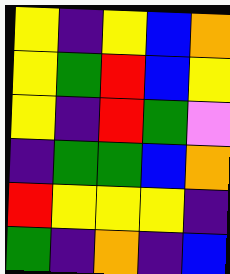[["yellow", "indigo", "yellow", "blue", "orange"], ["yellow", "green", "red", "blue", "yellow"], ["yellow", "indigo", "red", "green", "violet"], ["indigo", "green", "green", "blue", "orange"], ["red", "yellow", "yellow", "yellow", "indigo"], ["green", "indigo", "orange", "indigo", "blue"]]